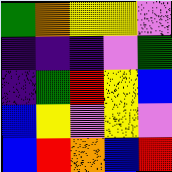[["green", "orange", "yellow", "yellow", "violet"], ["indigo", "indigo", "indigo", "violet", "green"], ["indigo", "green", "red", "yellow", "blue"], ["blue", "yellow", "violet", "yellow", "violet"], ["blue", "red", "orange", "blue", "red"]]